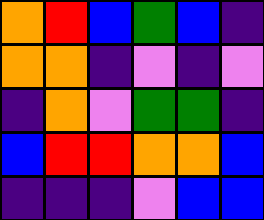[["orange", "red", "blue", "green", "blue", "indigo"], ["orange", "orange", "indigo", "violet", "indigo", "violet"], ["indigo", "orange", "violet", "green", "green", "indigo"], ["blue", "red", "red", "orange", "orange", "blue"], ["indigo", "indigo", "indigo", "violet", "blue", "blue"]]